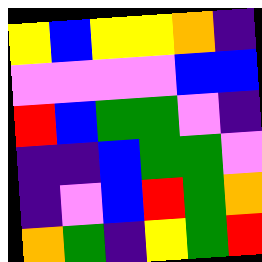[["yellow", "blue", "yellow", "yellow", "orange", "indigo"], ["violet", "violet", "violet", "violet", "blue", "blue"], ["red", "blue", "green", "green", "violet", "indigo"], ["indigo", "indigo", "blue", "green", "green", "violet"], ["indigo", "violet", "blue", "red", "green", "orange"], ["orange", "green", "indigo", "yellow", "green", "red"]]